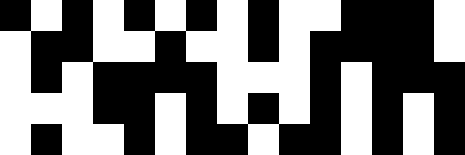[["black", "white", "black", "white", "black", "white", "black", "white", "black", "white", "white", "black", "black", "black", "white"], ["white", "black", "black", "white", "white", "black", "white", "white", "black", "white", "black", "black", "black", "black", "white"], ["white", "black", "white", "black", "black", "black", "black", "white", "white", "white", "black", "white", "black", "black", "black"], ["white", "white", "white", "black", "black", "white", "black", "white", "black", "white", "black", "white", "black", "white", "black"], ["white", "black", "white", "white", "black", "white", "black", "black", "white", "black", "black", "white", "black", "white", "black"]]